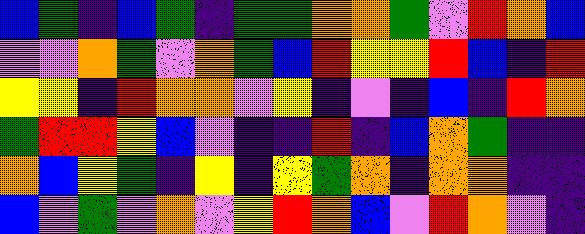[["blue", "green", "indigo", "blue", "green", "indigo", "green", "green", "orange", "orange", "green", "violet", "red", "orange", "blue"], ["violet", "violet", "orange", "green", "violet", "orange", "green", "blue", "red", "yellow", "yellow", "red", "blue", "indigo", "red"], ["yellow", "yellow", "indigo", "red", "orange", "orange", "violet", "yellow", "indigo", "violet", "indigo", "blue", "indigo", "red", "orange"], ["green", "red", "red", "yellow", "blue", "violet", "indigo", "indigo", "red", "indigo", "blue", "orange", "green", "indigo", "indigo"], ["orange", "blue", "yellow", "green", "indigo", "yellow", "indigo", "yellow", "green", "orange", "indigo", "orange", "orange", "indigo", "indigo"], ["blue", "violet", "green", "violet", "orange", "violet", "yellow", "red", "orange", "blue", "violet", "red", "orange", "violet", "indigo"]]